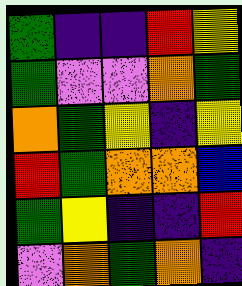[["green", "indigo", "indigo", "red", "yellow"], ["green", "violet", "violet", "orange", "green"], ["orange", "green", "yellow", "indigo", "yellow"], ["red", "green", "orange", "orange", "blue"], ["green", "yellow", "indigo", "indigo", "red"], ["violet", "orange", "green", "orange", "indigo"]]